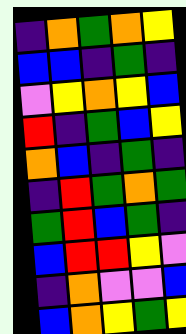[["indigo", "orange", "green", "orange", "yellow"], ["blue", "blue", "indigo", "green", "indigo"], ["violet", "yellow", "orange", "yellow", "blue"], ["red", "indigo", "green", "blue", "yellow"], ["orange", "blue", "indigo", "green", "indigo"], ["indigo", "red", "green", "orange", "green"], ["green", "red", "blue", "green", "indigo"], ["blue", "red", "red", "yellow", "violet"], ["indigo", "orange", "violet", "violet", "blue"], ["blue", "orange", "yellow", "green", "yellow"]]